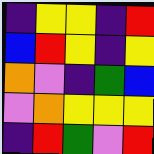[["indigo", "yellow", "yellow", "indigo", "red"], ["blue", "red", "yellow", "indigo", "yellow"], ["orange", "violet", "indigo", "green", "blue"], ["violet", "orange", "yellow", "yellow", "yellow"], ["indigo", "red", "green", "violet", "red"]]